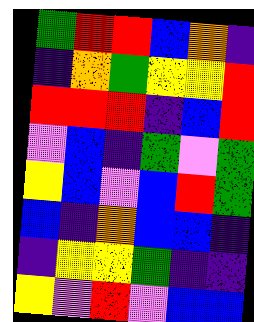[["green", "red", "red", "blue", "orange", "indigo"], ["indigo", "orange", "green", "yellow", "yellow", "red"], ["red", "red", "red", "indigo", "blue", "red"], ["violet", "blue", "indigo", "green", "violet", "green"], ["yellow", "blue", "violet", "blue", "red", "green"], ["blue", "indigo", "orange", "blue", "blue", "indigo"], ["indigo", "yellow", "yellow", "green", "indigo", "indigo"], ["yellow", "violet", "red", "violet", "blue", "blue"]]